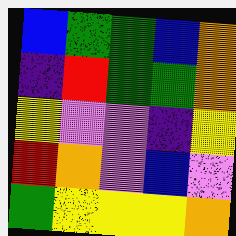[["blue", "green", "green", "blue", "orange"], ["indigo", "red", "green", "green", "orange"], ["yellow", "violet", "violet", "indigo", "yellow"], ["red", "orange", "violet", "blue", "violet"], ["green", "yellow", "yellow", "yellow", "orange"]]